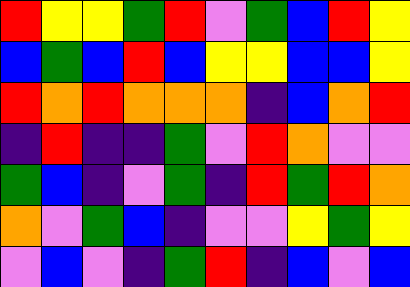[["red", "yellow", "yellow", "green", "red", "violet", "green", "blue", "red", "yellow"], ["blue", "green", "blue", "red", "blue", "yellow", "yellow", "blue", "blue", "yellow"], ["red", "orange", "red", "orange", "orange", "orange", "indigo", "blue", "orange", "red"], ["indigo", "red", "indigo", "indigo", "green", "violet", "red", "orange", "violet", "violet"], ["green", "blue", "indigo", "violet", "green", "indigo", "red", "green", "red", "orange"], ["orange", "violet", "green", "blue", "indigo", "violet", "violet", "yellow", "green", "yellow"], ["violet", "blue", "violet", "indigo", "green", "red", "indigo", "blue", "violet", "blue"]]